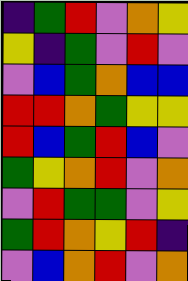[["indigo", "green", "red", "violet", "orange", "yellow"], ["yellow", "indigo", "green", "violet", "red", "violet"], ["violet", "blue", "green", "orange", "blue", "blue"], ["red", "red", "orange", "green", "yellow", "yellow"], ["red", "blue", "green", "red", "blue", "violet"], ["green", "yellow", "orange", "red", "violet", "orange"], ["violet", "red", "green", "green", "violet", "yellow"], ["green", "red", "orange", "yellow", "red", "indigo"], ["violet", "blue", "orange", "red", "violet", "orange"]]